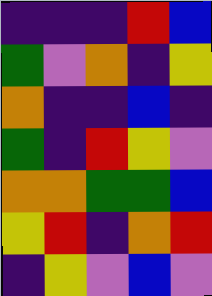[["indigo", "indigo", "indigo", "red", "blue"], ["green", "violet", "orange", "indigo", "yellow"], ["orange", "indigo", "indigo", "blue", "indigo"], ["green", "indigo", "red", "yellow", "violet"], ["orange", "orange", "green", "green", "blue"], ["yellow", "red", "indigo", "orange", "red"], ["indigo", "yellow", "violet", "blue", "violet"]]